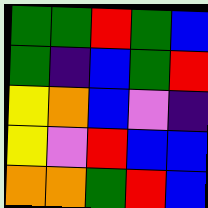[["green", "green", "red", "green", "blue"], ["green", "indigo", "blue", "green", "red"], ["yellow", "orange", "blue", "violet", "indigo"], ["yellow", "violet", "red", "blue", "blue"], ["orange", "orange", "green", "red", "blue"]]